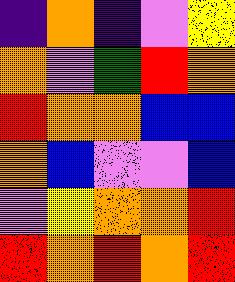[["indigo", "orange", "indigo", "violet", "yellow"], ["orange", "violet", "green", "red", "orange"], ["red", "orange", "orange", "blue", "blue"], ["orange", "blue", "violet", "violet", "blue"], ["violet", "yellow", "orange", "orange", "red"], ["red", "orange", "red", "orange", "red"]]